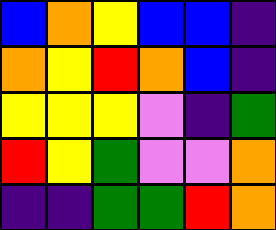[["blue", "orange", "yellow", "blue", "blue", "indigo"], ["orange", "yellow", "red", "orange", "blue", "indigo"], ["yellow", "yellow", "yellow", "violet", "indigo", "green"], ["red", "yellow", "green", "violet", "violet", "orange"], ["indigo", "indigo", "green", "green", "red", "orange"]]